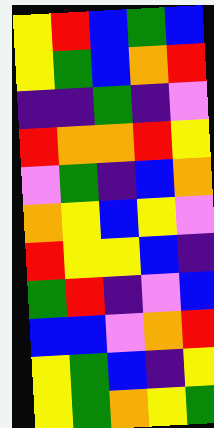[["yellow", "red", "blue", "green", "blue"], ["yellow", "green", "blue", "orange", "red"], ["indigo", "indigo", "green", "indigo", "violet"], ["red", "orange", "orange", "red", "yellow"], ["violet", "green", "indigo", "blue", "orange"], ["orange", "yellow", "blue", "yellow", "violet"], ["red", "yellow", "yellow", "blue", "indigo"], ["green", "red", "indigo", "violet", "blue"], ["blue", "blue", "violet", "orange", "red"], ["yellow", "green", "blue", "indigo", "yellow"], ["yellow", "green", "orange", "yellow", "green"]]